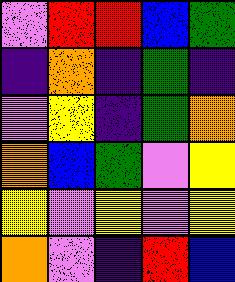[["violet", "red", "red", "blue", "green"], ["indigo", "orange", "indigo", "green", "indigo"], ["violet", "yellow", "indigo", "green", "orange"], ["orange", "blue", "green", "violet", "yellow"], ["yellow", "violet", "yellow", "violet", "yellow"], ["orange", "violet", "indigo", "red", "blue"]]